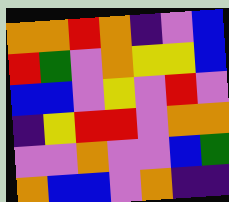[["orange", "orange", "red", "orange", "indigo", "violet", "blue"], ["red", "green", "violet", "orange", "yellow", "yellow", "blue"], ["blue", "blue", "violet", "yellow", "violet", "red", "violet"], ["indigo", "yellow", "red", "red", "violet", "orange", "orange"], ["violet", "violet", "orange", "violet", "violet", "blue", "green"], ["orange", "blue", "blue", "violet", "orange", "indigo", "indigo"]]